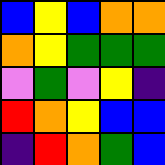[["blue", "yellow", "blue", "orange", "orange"], ["orange", "yellow", "green", "green", "green"], ["violet", "green", "violet", "yellow", "indigo"], ["red", "orange", "yellow", "blue", "blue"], ["indigo", "red", "orange", "green", "blue"]]